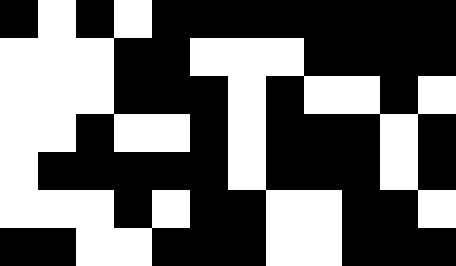[["black", "white", "black", "white", "black", "black", "black", "black", "black", "black", "black", "black"], ["white", "white", "white", "black", "black", "white", "white", "white", "black", "black", "black", "black"], ["white", "white", "white", "black", "black", "black", "white", "black", "white", "white", "black", "white"], ["white", "white", "black", "white", "white", "black", "white", "black", "black", "black", "white", "black"], ["white", "black", "black", "black", "black", "black", "white", "black", "black", "black", "white", "black"], ["white", "white", "white", "black", "white", "black", "black", "white", "white", "black", "black", "white"], ["black", "black", "white", "white", "black", "black", "black", "white", "white", "black", "black", "black"]]